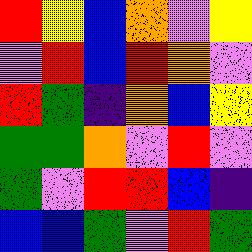[["red", "yellow", "blue", "orange", "violet", "yellow"], ["violet", "red", "blue", "red", "orange", "violet"], ["red", "green", "indigo", "orange", "blue", "yellow"], ["green", "green", "orange", "violet", "red", "violet"], ["green", "violet", "red", "red", "blue", "indigo"], ["blue", "blue", "green", "violet", "red", "green"]]